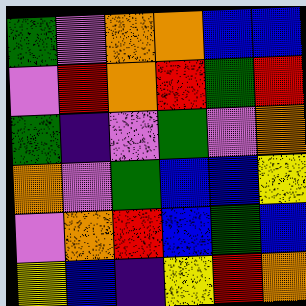[["green", "violet", "orange", "orange", "blue", "blue"], ["violet", "red", "orange", "red", "green", "red"], ["green", "indigo", "violet", "green", "violet", "orange"], ["orange", "violet", "green", "blue", "blue", "yellow"], ["violet", "orange", "red", "blue", "green", "blue"], ["yellow", "blue", "indigo", "yellow", "red", "orange"]]